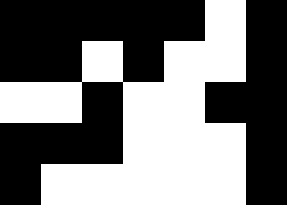[["black", "black", "black", "black", "black", "white", "black"], ["black", "black", "white", "black", "white", "white", "black"], ["white", "white", "black", "white", "white", "black", "black"], ["black", "black", "black", "white", "white", "white", "black"], ["black", "white", "white", "white", "white", "white", "black"]]